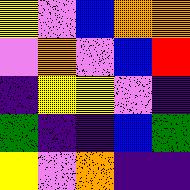[["yellow", "violet", "blue", "orange", "orange"], ["violet", "orange", "violet", "blue", "red"], ["indigo", "yellow", "yellow", "violet", "indigo"], ["green", "indigo", "indigo", "blue", "green"], ["yellow", "violet", "orange", "indigo", "indigo"]]